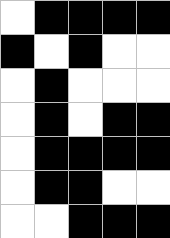[["white", "black", "black", "black", "black"], ["black", "white", "black", "white", "white"], ["white", "black", "white", "white", "white"], ["white", "black", "white", "black", "black"], ["white", "black", "black", "black", "black"], ["white", "black", "black", "white", "white"], ["white", "white", "black", "black", "black"]]